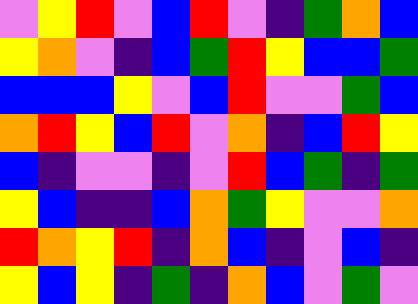[["violet", "yellow", "red", "violet", "blue", "red", "violet", "indigo", "green", "orange", "blue"], ["yellow", "orange", "violet", "indigo", "blue", "green", "red", "yellow", "blue", "blue", "green"], ["blue", "blue", "blue", "yellow", "violet", "blue", "red", "violet", "violet", "green", "blue"], ["orange", "red", "yellow", "blue", "red", "violet", "orange", "indigo", "blue", "red", "yellow"], ["blue", "indigo", "violet", "violet", "indigo", "violet", "red", "blue", "green", "indigo", "green"], ["yellow", "blue", "indigo", "indigo", "blue", "orange", "green", "yellow", "violet", "violet", "orange"], ["red", "orange", "yellow", "red", "indigo", "orange", "blue", "indigo", "violet", "blue", "indigo"], ["yellow", "blue", "yellow", "indigo", "green", "indigo", "orange", "blue", "violet", "green", "violet"]]